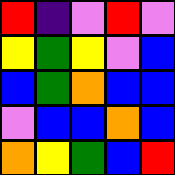[["red", "indigo", "violet", "red", "violet"], ["yellow", "green", "yellow", "violet", "blue"], ["blue", "green", "orange", "blue", "blue"], ["violet", "blue", "blue", "orange", "blue"], ["orange", "yellow", "green", "blue", "red"]]